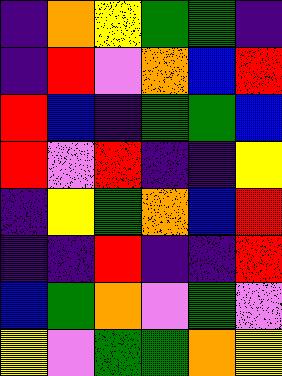[["indigo", "orange", "yellow", "green", "green", "indigo"], ["indigo", "red", "violet", "orange", "blue", "red"], ["red", "blue", "indigo", "green", "green", "blue"], ["red", "violet", "red", "indigo", "indigo", "yellow"], ["indigo", "yellow", "green", "orange", "blue", "red"], ["indigo", "indigo", "red", "indigo", "indigo", "red"], ["blue", "green", "orange", "violet", "green", "violet"], ["yellow", "violet", "green", "green", "orange", "yellow"]]